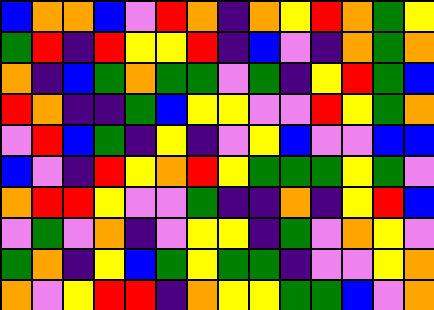[["blue", "orange", "orange", "blue", "violet", "red", "orange", "indigo", "orange", "yellow", "red", "orange", "green", "yellow"], ["green", "red", "indigo", "red", "yellow", "yellow", "red", "indigo", "blue", "violet", "indigo", "orange", "green", "orange"], ["orange", "indigo", "blue", "green", "orange", "green", "green", "violet", "green", "indigo", "yellow", "red", "green", "blue"], ["red", "orange", "indigo", "indigo", "green", "blue", "yellow", "yellow", "violet", "violet", "red", "yellow", "green", "orange"], ["violet", "red", "blue", "green", "indigo", "yellow", "indigo", "violet", "yellow", "blue", "violet", "violet", "blue", "blue"], ["blue", "violet", "indigo", "red", "yellow", "orange", "red", "yellow", "green", "green", "green", "yellow", "green", "violet"], ["orange", "red", "red", "yellow", "violet", "violet", "green", "indigo", "indigo", "orange", "indigo", "yellow", "red", "blue"], ["violet", "green", "violet", "orange", "indigo", "violet", "yellow", "yellow", "indigo", "green", "violet", "orange", "yellow", "violet"], ["green", "orange", "indigo", "yellow", "blue", "green", "yellow", "green", "green", "indigo", "violet", "violet", "yellow", "orange"], ["orange", "violet", "yellow", "red", "red", "indigo", "orange", "yellow", "yellow", "green", "green", "blue", "violet", "orange"]]